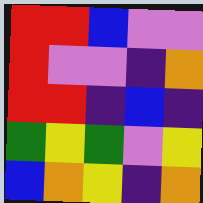[["red", "red", "blue", "violet", "violet"], ["red", "violet", "violet", "indigo", "orange"], ["red", "red", "indigo", "blue", "indigo"], ["green", "yellow", "green", "violet", "yellow"], ["blue", "orange", "yellow", "indigo", "orange"]]